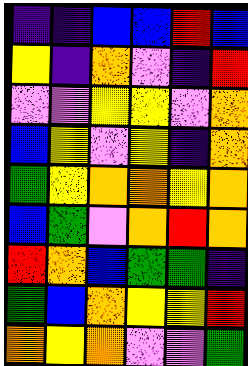[["indigo", "indigo", "blue", "blue", "red", "blue"], ["yellow", "indigo", "orange", "violet", "indigo", "red"], ["violet", "violet", "yellow", "yellow", "violet", "orange"], ["blue", "yellow", "violet", "yellow", "indigo", "orange"], ["green", "yellow", "orange", "orange", "yellow", "orange"], ["blue", "green", "violet", "orange", "red", "orange"], ["red", "orange", "blue", "green", "green", "indigo"], ["green", "blue", "orange", "yellow", "yellow", "red"], ["orange", "yellow", "orange", "violet", "violet", "green"]]